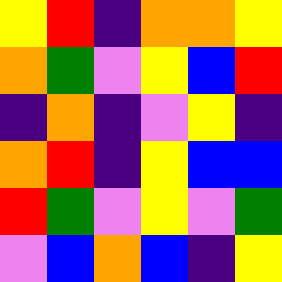[["yellow", "red", "indigo", "orange", "orange", "yellow"], ["orange", "green", "violet", "yellow", "blue", "red"], ["indigo", "orange", "indigo", "violet", "yellow", "indigo"], ["orange", "red", "indigo", "yellow", "blue", "blue"], ["red", "green", "violet", "yellow", "violet", "green"], ["violet", "blue", "orange", "blue", "indigo", "yellow"]]